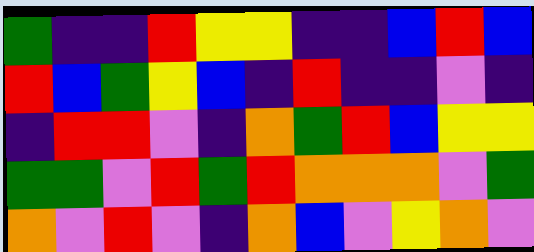[["green", "indigo", "indigo", "red", "yellow", "yellow", "indigo", "indigo", "blue", "red", "blue"], ["red", "blue", "green", "yellow", "blue", "indigo", "red", "indigo", "indigo", "violet", "indigo"], ["indigo", "red", "red", "violet", "indigo", "orange", "green", "red", "blue", "yellow", "yellow"], ["green", "green", "violet", "red", "green", "red", "orange", "orange", "orange", "violet", "green"], ["orange", "violet", "red", "violet", "indigo", "orange", "blue", "violet", "yellow", "orange", "violet"]]